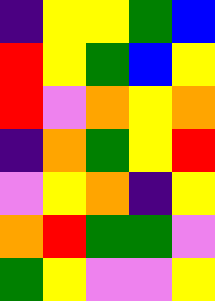[["indigo", "yellow", "yellow", "green", "blue"], ["red", "yellow", "green", "blue", "yellow"], ["red", "violet", "orange", "yellow", "orange"], ["indigo", "orange", "green", "yellow", "red"], ["violet", "yellow", "orange", "indigo", "yellow"], ["orange", "red", "green", "green", "violet"], ["green", "yellow", "violet", "violet", "yellow"]]